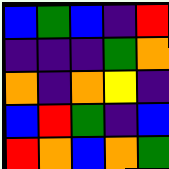[["blue", "green", "blue", "indigo", "red"], ["indigo", "indigo", "indigo", "green", "orange"], ["orange", "indigo", "orange", "yellow", "indigo"], ["blue", "red", "green", "indigo", "blue"], ["red", "orange", "blue", "orange", "green"]]